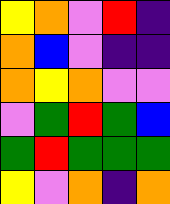[["yellow", "orange", "violet", "red", "indigo"], ["orange", "blue", "violet", "indigo", "indigo"], ["orange", "yellow", "orange", "violet", "violet"], ["violet", "green", "red", "green", "blue"], ["green", "red", "green", "green", "green"], ["yellow", "violet", "orange", "indigo", "orange"]]